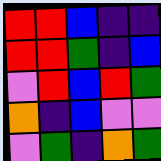[["red", "red", "blue", "indigo", "indigo"], ["red", "red", "green", "indigo", "blue"], ["violet", "red", "blue", "red", "green"], ["orange", "indigo", "blue", "violet", "violet"], ["violet", "green", "indigo", "orange", "green"]]